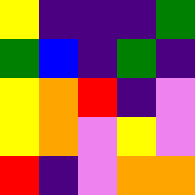[["yellow", "indigo", "indigo", "indigo", "green"], ["green", "blue", "indigo", "green", "indigo"], ["yellow", "orange", "red", "indigo", "violet"], ["yellow", "orange", "violet", "yellow", "violet"], ["red", "indigo", "violet", "orange", "orange"]]